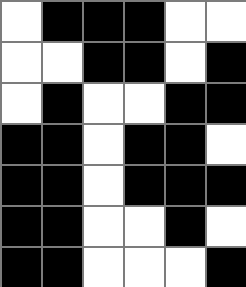[["white", "black", "black", "black", "white", "white"], ["white", "white", "black", "black", "white", "black"], ["white", "black", "white", "white", "black", "black"], ["black", "black", "white", "black", "black", "white"], ["black", "black", "white", "black", "black", "black"], ["black", "black", "white", "white", "black", "white"], ["black", "black", "white", "white", "white", "black"]]